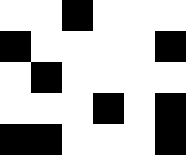[["white", "white", "black", "white", "white", "white"], ["black", "white", "white", "white", "white", "black"], ["white", "black", "white", "white", "white", "white"], ["white", "white", "white", "black", "white", "black"], ["black", "black", "white", "white", "white", "black"]]